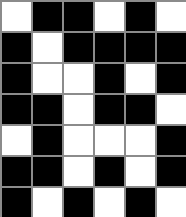[["white", "black", "black", "white", "black", "white"], ["black", "white", "black", "black", "black", "black"], ["black", "white", "white", "black", "white", "black"], ["black", "black", "white", "black", "black", "white"], ["white", "black", "white", "white", "white", "black"], ["black", "black", "white", "black", "white", "black"], ["black", "white", "black", "white", "black", "white"]]